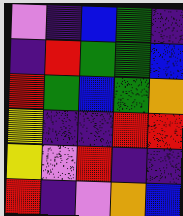[["violet", "indigo", "blue", "green", "indigo"], ["indigo", "red", "green", "green", "blue"], ["red", "green", "blue", "green", "orange"], ["yellow", "indigo", "indigo", "red", "red"], ["yellow", "violet", "red", "indigo", "indigo"], ["red", "indigo", "violet", "orange", "blue"]]